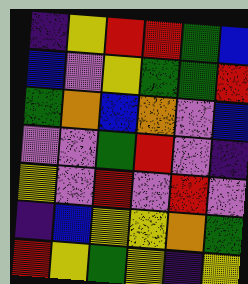[["indigo", "yellow", "red", "red", "green", "blue"], ["blue", "violet", "yellow", "green", "green", "red"], ["green", "orange", "blue", "orange", "violet", "blue"], ["violet", "violet", "green", "red", "violet", "indigo"], ["yellow", "violet", "red", "violet", "red", "violet"], ["indigo", "blue", "yellow", "yellow", "orange", "green"], ["red", "yellow", "green", "yellow", "indigo", "yellow"]]